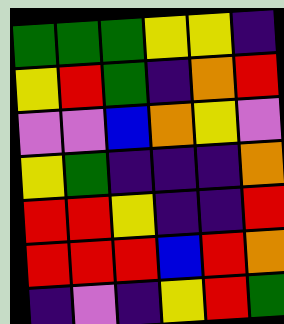[["green", "green", "green", "yellow", "yellow", "indigo"], ["yellow", "red", "green", "indigo", "orange", "red"], ["violet", "violet", "blue", "orange", "yellow", "violet"], ["yellow", "green", "indigo", "indigo", "indigo", "orange"], ["red", "red", "yellow", "indigo", "indigo", "red"], ["red", "red", "red", "blue", "red", "orange"], ["indigo", "violet", "indigo", "yellow", "red", "green"]]